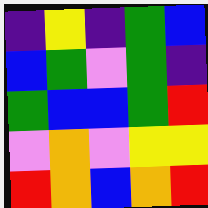[["indigo", "yellow", "indigo", "green", "blue"], ["blue", "green", "violet", "green", "indigo"], ["green", "blue", "blue", "green", "red"], ["violet", "orange", "violet", "yellow", "yellow"], ["red", "orange", "blue", "orange", "red"]]